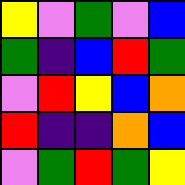[["yellow", "violet", "green", "violet", "blue"], ["green", "indigo", "blue", "red", "green"], ["violet", "red", "yellow", "blue", "orange"], ["red", "indigo", "indigo", "orange", "blue"], ["violet", "green", "red", "green", "yellow"]]